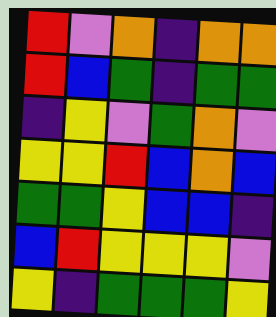[["red", "violet", "orange", "indigo", "orange", "orange"], ["red", "blue", "green", "indigo", "green", "green"], ["indigo", "yellow", "violet", "green", "orange", "violet"], ["yellow", "yellow", "red", "blue", "orange", "blue"], ["green", "green", "yellow", "blue", "blue", "indigo"], ["blue", "red", "yellow", "yellow", "yellow", "violet"], ["yellow", "indigo", "green", "green", "green", "yellow"]]